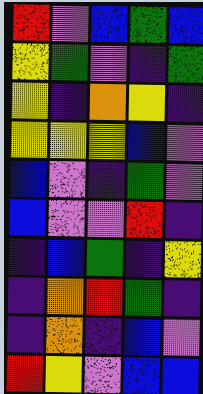[["red", "violet", "blue", "green", "blue"], ["yellow", "green", "violet", "indigo", "green"], ["yellow", "indigo", "orange", "yellow", "indigo"], ["yellow", "yellow", "yellow", "blue", "violet"], ["blue", "violet", "indigo", "green", "violet"], ["blue", "violet", "violet", "red", "indigo"], ["indigo", "blue", "green", "indigo", "yellow"], ["indigo", "orange", "red", "green", "indigo"], ["indigo", "orange", "indigo", "blue", "violet"], ["red", "yellow", "violet", "blue", "blue"]]